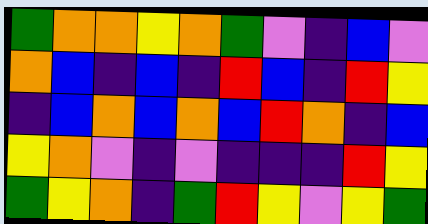[["green", "orange", "orange", "yellow", "orange", "green", "violet", "indigo", "blue", "violet"], ["orange", "blue", "indigo", "blue", "indigo", "red", "blue", "indigo", "red", "yellow"], ["indigo", "blue", "orange", "blue", "orange", "blue", "red", "orange", "indigo", "blue"], ["yellow", "orange", "violet", "indigo", "violet", "indigo", "indigo", "indigo", "red", "yellow"], ["green", "yellow", "orange", "indigo", "green", "red", "yellow", "violet", "yellow", "green"]]